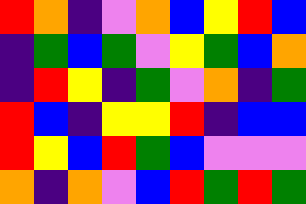[["red", "orange", "indigo", "violet", "orange", "blue", "yellow", "red", "blue"], ["indigo", "green", "blue", "green", "violet", "yellow", "green", "blue", "orange"], ["indigo", "red", "yellow", "indigo", "green", "violet", "orange", "indigo", "green"], ["red", "blue", "indigo", "yellow", "yellow", "red", "indigo", "blue", "blue"], ["red", "yellow", "blue", "red", "green", "blue", "violet", "violet", "violet"], ["orange", "indigo", "orange", "violet", "blue", "red", "green", "red", "green"]]